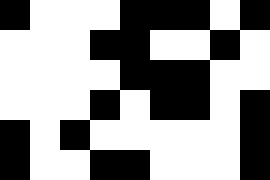[["black", "white", "white", "white", "black", "black", "black", "white", "black"], ["white", "white", "white", "black", "black", "white", "white", "black", "white"], ["white", "white", "white", "white", "black", "black", "black", "white", "white"], ["white", "white", "white", "black", "white", "black", "black", "white", "black"], ["black", "white", "black", "white", "white", "white", "white", "white", "black"], ["black", "white", "white", "black", "black", "white", "white", "white", "black"]]